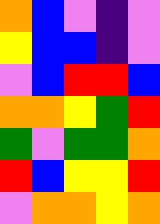[["orange", "blue", "violet", "indigo", "violet"], ["yellow", "blue", "blue", "indigo", "violet"], ["violet", "blue", "red", "red", "blue"], ["orange", "orange", "yellow", "green", "red"], ["green", "violet", "green", "green", "orange"], ["red", "blue", "yellow", "yellow", "red"], ["violet", "orange", "orange", "yellow", "orange"]]